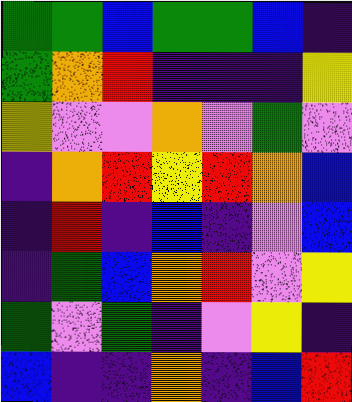[["green", "green", "blue", "green", "green", "blue", "indigo"], ["green", "orange", "red", "indigo", "indigo", "indigo", "yellow"], ["yellow", "violet", "violet", "orange", "violet", "green", "violet"], ["indigo", "orange", "red", "yellow", "red", "orange", "blue"], ["indigo", "red", "indigo", "blue", "indigo", "violet", "blue"], ["indigo", "green", "blue", "orange", "red", "violet", "yellow"], ["green", "violet", "green", "indigo", "violet", "yellow", "indigo"], ["blue", "indigo", "indigo", "orange", "indigo", "blue", "red"]]